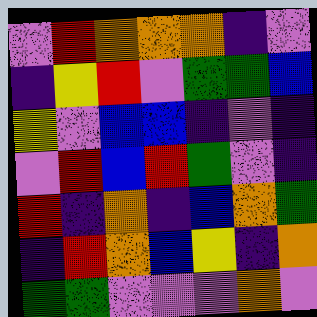[["violet", "red", "orange", "orange", "orange", "indigo", "violet"], ["indigo", "yellow", "red", "violet", "green", "green", "blue"], ["yellow", "violet", "blue", "blue", "indigo", "violet", "indigo"], ["violet", "red", "blue", "red", "green", "violet", "indigo"], ["red", "indigo", "orange", "indigo", "blue", "orange", "green"], ["indigo", "red", "orange", "blue", "yellow", "indigo", "orange"], ["green", "green", "violet", "violet", "violet", "orange", "violet"]]